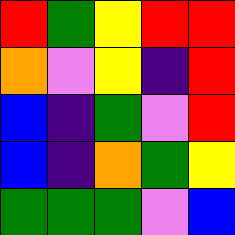[["red", "green", "yellow", "red", "red"], ["orange", "violet", "yellow", "indigo", "red"], ["blue", "indigo", "green", "violet", "red"], ["blue", "indigo", "orange", "green", "yellow"], ["green", "green", "green", "violet", "blue"]]